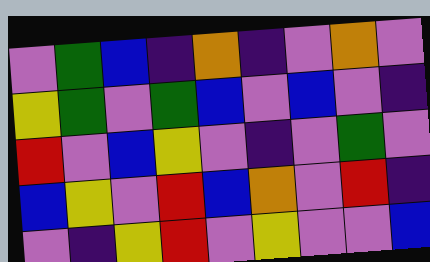[["violet", "green", "blue", "indigo", "orange", "indigo", "violet", "orange", "violet"], ["yellow", "green", "violet", "green", "blue", "violet", "blue", "violet", "indigo"], ["red", "violet", "blue", "yellow", "violet", "indigo", "violet", "green", "violet"], ["blue", "yellow", "violet", "red", "blue", "orange", "violet", "red", "indigo"], ["violet", "indigo", "yellow", "red", "violet", "yellow", "violet", "violet", "blue"]]